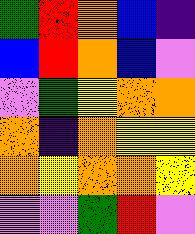[["green", "red", "orange", "blue", "indigo"], ["blue", "red", "orange", "blue", "violet"], ["violet", "green", "yellow", "orange", "orange"], ["orange", "indigo", "orange", "yellow", "yellow"], ["orange", "yellow", "orange", "orange", "yellow"], ["violet", "violet", "green", "red", "violet"]]